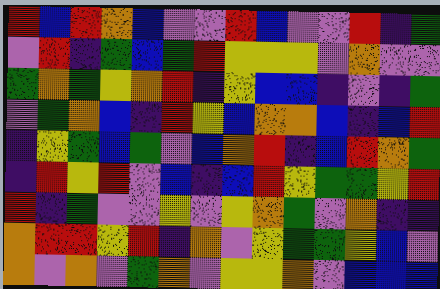[["red", "blue", "red", "orange", "blue", "violet", "violet", "red", "blue", "violet", "violet", "red", "indigo", "green"], ["violet", "red", "indigo", "green", "blue", "green", "red", "yellow", "yellow", "yellow", "violet", "orange", "violet", "violet"], ["green", "orange", "green", "yellow", "orange", "red", "indigo", "yellow", "blue", "blue", "indigo", "violet", "indigo", "green"], ["violet", "green", "orange", "blue", "indigo", "red", "yellow", "blue", "orange", "orange", "blue", "indigo", "blue", "red"], ["indigo", "yellow", "green", "blue", "green", "violet", "blue", "orange", "red", "indigo", "blue", "red", "orange", "green"], ["indigo", "red", "yellow", "red", "violet", "blue", "indigo", "blue", "red", "yellow", "green", "green", "yellow", "red"], ["red", "indigo", "green", "violet", "violet", "yellow", "violet", "yellow", "orange", "green", "violet", "orange", "indigo", "indigo"], ["orange", "red", "red", "yellow", "red", "indigo", "orange", "violet", "yellow", "green", "green", "yellow", "blue", "violet"], ["orange", "violet", "orange", "violet", "green", "orange", "violet", "yellow", "yellow", "orange", "violet", "blue", "blue", "blue"]]